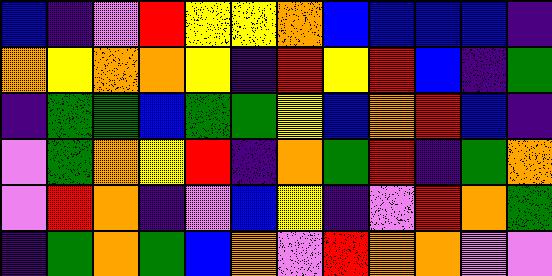[["blue", "indigo", "violet", "red", "yellow", "yellow", "orange", "blue", "blue", "blue", "blue", "indigo"], ["orange", "yellow", "orange", "orange", "yellow", "indigo", "red", "yellow", "red", "blue", "indigo", "green"], ["indigo", "green", "green", "blue", "green", "green", "yellow", "blue", "orange", "red", "blue", "indigo"], ["violet", "green", "orange", "yellow", "red", "indigo", "orange", "green", "red", "indigo", "green", "orange"], ["violet", "red", "orange", "indigo", "violet", "blue", "yellow", "indigo", "violet", "red", "orange", "green"], ["indigo", "green", "orange", "green", "blue", "orange", "violet", "red", "orange", "orange", "violet", "violet"]]